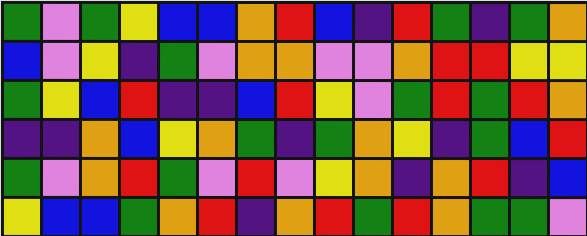[["green", "violet", "green", "yellow", "blue", "blue", "orange", "red", "blue", "indigo", "red", "green", "indigo", "green", "orange"], ["blue", "violet", "yellow", "indigo", "green", "violet", "orange", "orange", "violet", "violet", "orange", "red", "red", "yellow", "yellow"], ["green", "yellow", "blue", "red", "indigo", "indigo", "blue", "red", "yellow", "violet", "green", "red", "green", "red", "orange"], ["indigo", "indigo", "orange", "blue", "yellow", "orange", "green", "indigo", "green", "orange", "yellow", "indigo", "green", "blue", "red"], ["green", "violet", "orange", "red", "green", "violet", "red", "violet", "yellow", "orange", "indigo", "orange", "red", "indigo", "blue"], ["yellow", "blue", "blue", "green", "orange", "red", "indigo", "orange", "red", "green", "red", "orange", "green", "green", "violet"]]